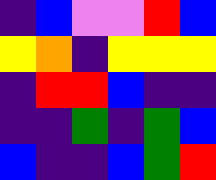[["indigo", "blue", "violet", "violet", "red", "blue"], ["yellow", "orange", "indigo", "yellow", "yellow", "yellow"], ["indigo", "red", "red", "blue", "indigo", "indigo"], ["indigo", "indigo", "green", "indigo", "green", "blue"], ["blue", "indigo", "indigo", "blue", "green", "red"]]